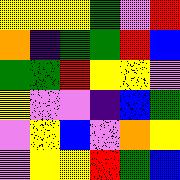[["yellow", "yellow", "yellow", "green", "violet", "red"], ["orange", "indigo", "green", "green", "red", "blue"], ["green", "green", "red", "yellow", "yellow", "violet"], ["yellow", "violet", "violet", "indigo", "blue", "green"], ["violet", "yellow", "blue", "violet", "orange", "yellow"], ["violet", "yellow", "yellow", "red", "green", "blue"]]